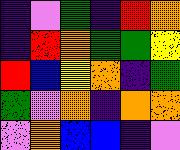[["indigo", "violet", "green", "indigo", "red", "orange"], ["indigo", "red", "orange", "green", "green", "yellow"], ["red", "blue", "yellow", "orange", "indigo", "green"], ["green", "violet", "orange", "indigo", "orange", "orange"], ["violet", "orange", "blue", "blue", "indigo", "violet"]]